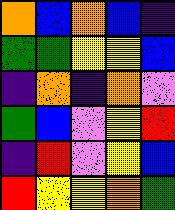[["orange", "blue", "orange", "blue", "indigo"], ["green", "green", "yellow", "yellow", "blue"], ["indigo", "orange", "indigo", "orange", "violet"], ["green", "blue", "violet", "yellow", "red"], ["indigo", "red", "violet", "yellow", "blue"], ["red", "yellow", "yellow", "orange", "green"]]